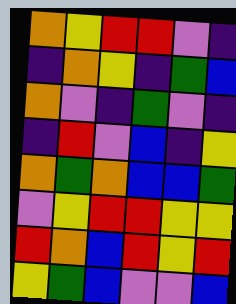[["orange", "yellow", "red", "red", "violet", "indigo"], ["indigo", "orange", "yellow", "indigo", "green", "blue"], ["orange", "violet", "indigo", "green", "violet", "indigo"], ["indigo", "red", "violet", "blue", "indigo", "yellow"], ["orange", "green", "orange", "blue", "blue", "green"], ["violet", "yellow", "red", "red", "yellow", "yellow"], ["red", "orange", "blue", "red", "yellow", "red"], ["yellow", "green", "blue", "violet", "violet", "blue"]]